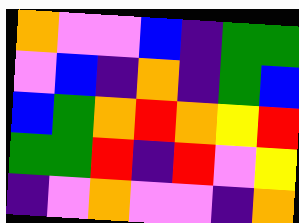[["orange", "violet", "violet", "blue", "indigo", "green", "green"], ["violet", "blue", "indigo", "orange", "indigo", "green", "blue"], ["blue", "green", "orange", "red", "orange", "yellow", "red"], ["green", "green", "red", "indigo", "red", "violet", "yellow"], ["indigo", "violet", "orange", "violet", "violet", "indigo", "orange"]]